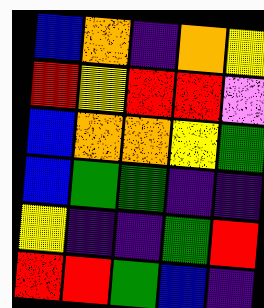[["blue", "orange", "indigo", "orange", "yellow"], ["red", "yellow", "red", "red", "violet"], ["blue", "orange", "orange", "yellow", "green"], ["blue", "green", "green", "indigo", "indigo"], ["yellow", "indigo", "indigo", "green", "red"], ["red", "red", "green", "blue", "indigo"]]